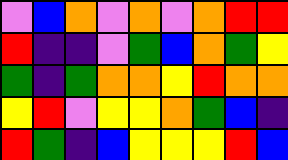[["violet", "blue", "orange", "violet", "orange", "violet", "orange", "red", "red"], ["red", "indigo", "indigo", "violet", "green", "blue", "orange", "green", "yellow"], ["green", "indigo", "green", "orange", "orange", "yellow", "red", "orange", "orange"], ["yellow", "red", "violet", "yellow", "yellow", "orange", "green", "blue", "indigo"], ["red", "green", "indigo", "blue", "yellow", "yellow", "yellow", "red", "blue"]]